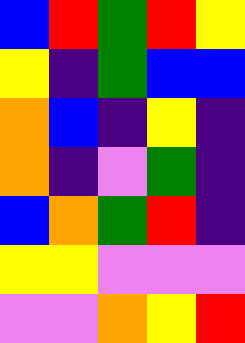[["blue", "red", "green", "red", "yellow"], ["yellow", "indigo", "green", "blue", "blue"], ["orange", "blue", "indigo", "yellow", "indigo"], ["orange", "indigo", "violet", "green", "indigo"], ["blue", "orange", "green", "red", "indigo"], ["yellow", "yellow", "violet", "violet", "violet"], ["violet", "violet", "orange", "yellow", "red"]]